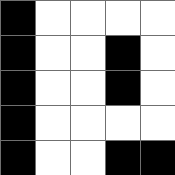[["black", "white", "white", "white", "white"], ["black", "white", "white", "black", "white"], ["black", "white", "white", "black", "white"], ["black", "white", "white", "white", "white"], ["black", "white", "white", "black", "black"]]